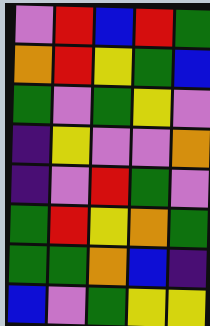[["violet", "red", "blue", "red", "green"], ["orange", "red", "yellow", "green", "blue"], ["green", "violet", "green", "yellow", "violet"], ["indigo", "yellow", "violet", "violet", "orange"], ["indigo", "violet", "red", "green", "violet"], ["green", "red", "yellow", "orange", "green"], ["green", "green", "orange", "blue", "indigo"], ["blue", "violet", "green", "yellow", "yellow"]]